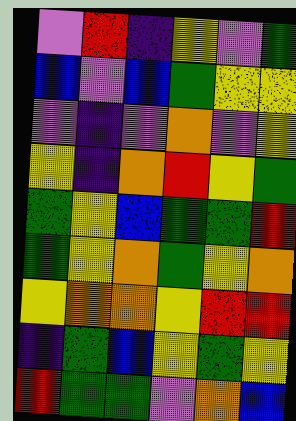[["violet", "red", "indigo", "yellow", "violet", "green"], ["blue", "violet", "blue", "green", "yellow", "yellow"], ["violet", "indigo", "violet", "orange", "violet", "yellow"], ["yellow", "indigo", "orange", "red", "yellow", "green"], ["green", "yellow", "blue", "green", "green", "red"], ["green", "yellow", "orange", "green", "yellow", "orange"], ["yellow", "orange", "orange", "yellow", "red", "red"], ["indigo", "green", "blue", "yellow", "green", "yellow"], ["red", "green", "green", "violet", "orange", "blue"]]